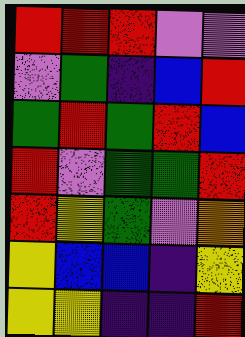[["red", "red", "red", "violet", "violet"], ["violet", "green", "indigo", "blue", "red"], ["green", "red", "green", "red", "blue"], ["red", "violet", "green", "green", "red"], ["red", "yellow", "green", "violet", "orange"], ["yellow", "blue", "blue", "indigo", "yellow"], ["yellow", "yellow", "indigo", "indigo", "red"]]